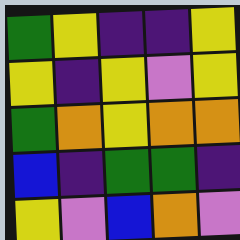[["green", "yellow", "indigo", "indigo", "yellow"], ["yellow", "indigo", "yellow", "violet", "yellow"], ["green", "orange", "yellow", "orange", "orange"], ["blue", "indigo", "green", "green", "indigo"], ["yellow", "violet", "blue", "orange", "violet"]]